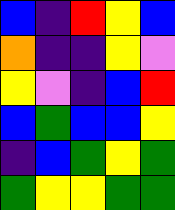[["blue", "indigo", "red", "yellow", "blue"], ["orange", "indigo", "indigo", "yellow", "violet"], ["yellow", "violet", "indigo", "blue", "red"], ["blue", "green", "blue", "blue", "yellow"], ["indigo", "blue", "green", "yellow", "green"], ["green", "yellow", "yellow", "green", "green"]]